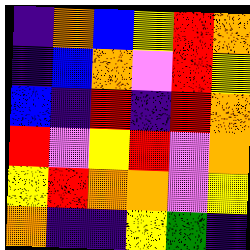[["indigo", "orange", "blue", "yellow", "red", "orange"], ["indigo", "blue", "orange", "violet", "red", "yellow"], ["blue", "indigo", "red", "indigo", "red", "orange"], ["red", "violet", "yellow", "red", "violet", "orange"], ["yellow", "red", "orange", "orange", "violet", "yellow"], ["orange", "indigo", "indigo", "yellow", "green", "indigo"]]